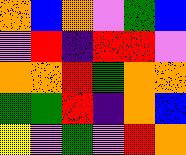[["orange", "blue", "orange", "violet", "green", "blue"], ["violet", "red", "indigo", "red", "red", "violet"], ["orange", "orange", "red", "green", "orange", "orange"], ["green", "green", "red", "indigo", "orange", "blue"], ["yellow", "violet", "green", "violet", "red", "orange"]]